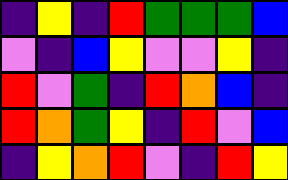[["indigo", "yellow", "indigo", "red", "green", "green", "green", "blue"], ["violet", "indigo", "blue", "yellow", "violet", "violet", "yellow", "indigo"], ["red", "violet", "green", "indigo", "red", "orange", "blue", "indigo"], ["red", "orange", "green", "yellow", "indigo", "red", "violet", "blue"], ["indigo", "yellow", "orange", "red", "violet", "indigo", "red", "yellow"]]